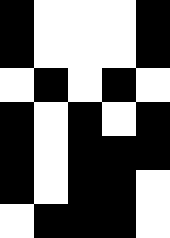[["black", "white", "white", "white", "black"], ["black", "white", "white", "white", "black"], ["white", "black", "white", "black", "white"], ["black", "white", "black", "white", "black"], ["black", "white", "black", "black", "black"], ["black", "white", "black", "black", "white"], ["white", "black", "black", "black", "white"]]